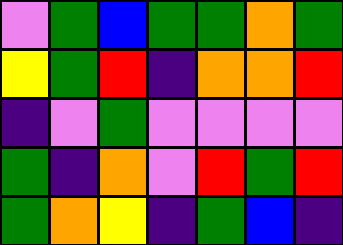[["violet", "green", "blue", "green", "green", "orange", "green"], ["yellow", "green", "red", "indigo", "orange", "orange", "red"], ["indigo", "violet", "green", "violet", "violet", "violet", "violet"], ["green", "indigo", "orange", "violet", "red", "green", "red"], ["green", "orange", "yellow", "indigo", "green", "blue", "indigo"]]